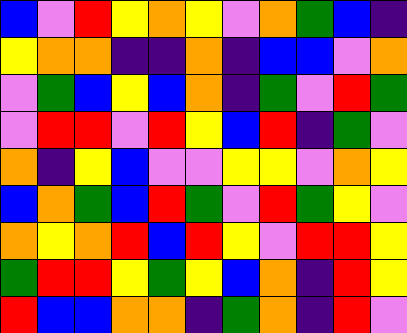[["blue", "violet", "red", "yellow", "orange", "yellow", "violet", "orange", "green", "blue", "indigo"], ["yellow", "orange", "orange", "indigo", "indigo", "orange", "indigo", "blue", "blue", "violet", "orange"], ["violet", "green", "blue", "yellow", "blue", "orange", "indigo", "green", "violet", "red", "green"], ["violet", "red", "red", "violet", "red", "yellow", "blue", "red", "indigo", "green", "violet"], ["orange", "indigo", "yellow", "blue", "violet", "violet", "yellow", "yellow", "violet", "orange", "yellow"], ["blue", "orange", "green", "blue", "red", "green", "violet", "red", "green", "yellow", "violet"], ["orange", "yellow", "orange", "red", "blue", "red", "yellow", "violet", "red", "red", "yellow"], ["green", "red", "red", "yellow", "green", "yellow", "blue", "orange", "indigo", "red", "yellow"], ["red", "blue", "blue", "orange", "orange", "indigo", "green", "orange", "indigo", "red", "violet"]]